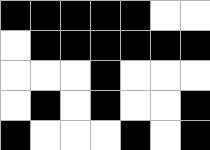[["black", "black", "black", "black", "black", "white", "white"], ["white", "black", "black", "black", "black", "black", "black"], ["white", "white", "white", "black", "white", "white", "white"], ["white", "black", "white", "black", "white", "white", "black"], ["black", "white", "white", "white", "black", "white", "black"]]